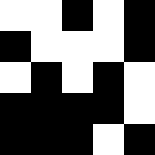[["white", "white", "black", "white", "black"], ["black", "white", "white", "white", "black"], ["white", "black", "white", "black", "white"], ["black", "black", "black", "black", "white"], ["black", "black", "black", "white", "black"]]